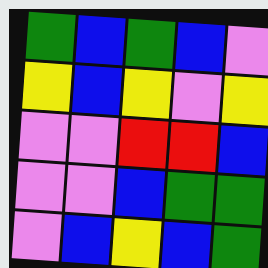[["green", "blue", "green", "blue", "violet"], ["yellow", "blue", "yellow", "violet", "yellow"], ["violet", "violet", "red", "red", "blue"], ["violet", "violet", "blue", "green", "green"], ["violet", "blue", "yellow", "blue", "green"]]